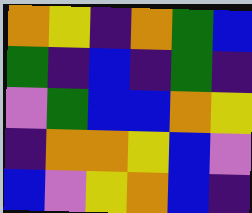[["orange", "yellow", "indigo", "orange", "green", "blue"], ["green", "indigo", "blue", "indigo", "green", "indigo"], ["violet", "green", "blue", "blue", "orange", "yellow"], ["indigo", "orange", "orange", "yellow", "blue", "violet"], ["blue", "violet", "yellow", "orange", "blue", "indigo"]]